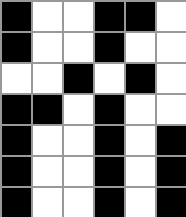[["black", "white", "white", "black", "black", "white"], ["black", "white", "white", "black", "white", "white"], ["white", "white", "black", "white", "black", "white"], ["black", "black", "white", "black", "white", "white"], ["black", "white", "white", "black", "white", "black"], ["black", "white", "white", "black", "white", "black"], ["black", "white", "white", "black", "white", "black"]]